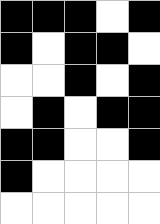[["black", "black", "black", "white", "black"], ["black", "white", "black", "black", "white"], ["white", "white", "black", "white", "black"], ["white", "black", "white", "black", "black"], ["black", "black", "white", "white", "black"], ["black", "white", "white", "white", "white"], ["white", "white", "white", "white", "white"]]